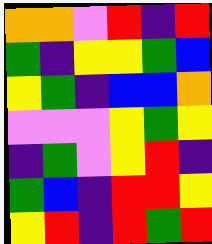[["orange", "orange", "violet", "red", "indigo", "red"], ["green", "indigo", "yellow", "yellow", "green", "blue"], ["yellow", "green", "indigo", "blue", "blue", "orange"], ["violet", "violet", "violet", "yellow", "green", "yellow"], ["indigo", "green", "violet", "yellow", "red", "indigo"], ["green", "blue", "indigo", "red", "red", "yellow"], ["yellow", "red", "indigo", "red", "green", "red"]]